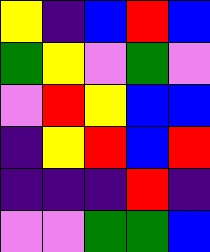[["yellow", "indigo", "blue", "red", "blue"], ["green", "yellow", "violet", "green", "violet"], ["violet", "red", "yellow", "blue", "blue"], ["indigo", "yellow", "red", "blue", "red"], ["indigo", "indigo", "indigo", "red", "indigo"], ["violet", "violet", "green", "green", "blue"]]